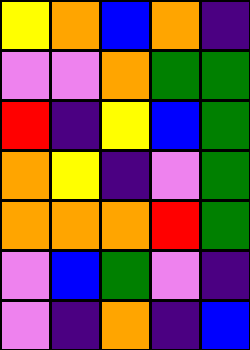[["yellow", "orange", "blue", "orange", "indigo"], ["violet", "violet", "orange", "green", "green"], ["red", "indigo", "yellow", "blue", "green"], ["orange", "yellow", "indigo", "violet", "green"], ["orange", "orange", "orange", "red", "green"], ["violet", "blue", "green", "violet", "indigo"], ["violet", "indigo", "orange", "indigo", "blue"]]